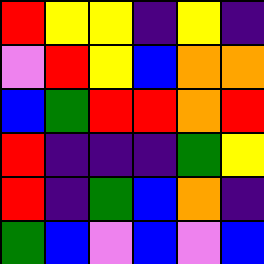[["red", "yellow", "yellow", "indigo", "yellow", "indigo"], ["violet", "red", "yellow", "blue", "orange", "orange"], ["blue", "green", "red", "red", "orange", "red"], ["red", "indigo", "indigo", "indigo", "green", "yellow"], ["red", "indigo", "green", "blue", "orange", "indigo"], ["green", "blue", "violet", "blue", "violet", "blue"]]